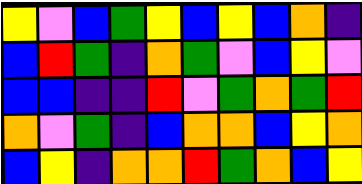[["yellow", "violet", "blue", "green", "yellow", "blue", "yellow", "blue", "orange", "indigo"], ["blue", "red", "green", "indigo", "orange", "green", "violet", "blue", "yellow", "violet"], ["blue", "blue", "indigo", "indigo", "red", "violet", "green", "orange", "green", "red"], ["orange", "violet", "green", "indigo", "blue", "orange", "orange", "blue", "yellow", "orange"], ["blue", "yellow", "indigo", "orange", "orange", "red", "green", "orange", "blue", "yellow"]]